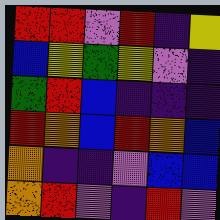[["red", "red", "violet", "red", "indigo", "yellow"], ["blue", "yellow", "green", "yellow", "violet", "indigo"], ["green", "red", "blue", "indigo", "indigo", "indigo"], ["red", "orange", "blue", "red", "orange", "blue"], ["orange", "indigo", "indigo", "violet", "blue", "blue"], ["orange", "red", "violet", "indigo", "red", "violet"]]